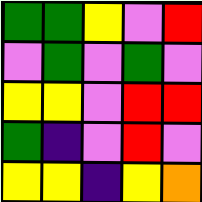[["green", "green", "yellow", "violet", "red"], ["violet", "green", "violet", "green", "violet"], ["yellow", "yellow", "violet", "red", "red"], ["green", "indigo", "violet", "red", "violet"], ["yellow", "yellow", "indigo", "yellow", "orange"]]